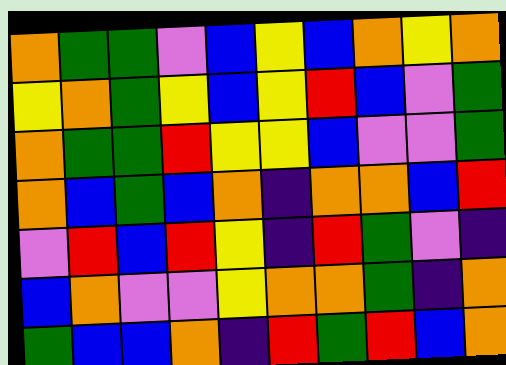[["orange", "green", "green", "violet", "blue", "yellow", "blue", "orange", "yellow", "orange"], ["yellow", "orange", "green", "yellow", "blue", "yellow", "red", "blue", "violet", "green"], ["orange", "green", "green", "red", "yellow", "yellow", "blue", "violet", "violet", "green"], ["orange", "blue", "green", "blue", "orange", "indigo", "orange", "orange", "blue", "red"], ["violet", "red", "blue", "red", "yellow", "indigo", "red", "green", "violet", "indigo"], ["blue", "orange", "violet", "violet", "yellow", "orange", "orange", "green", "indigo", "orange"], ["green", "blue", "blue", "orange", "indigo", "red", "green", "red", "blue", "orange"]]